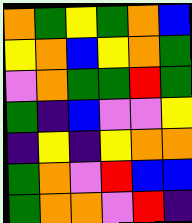[["orange", "green", "yellow", "green", "orange", "blue"], ["yellow", "orange", "blue", "yellow", "orange", "green"], ["violet", "orange", "green", "green", "red", "green"], ["green", "indigo", "blue", "violet", "violet", "yellow"], ["indigo", "yellow", "indigo", "yellow", "orange", "orange"], ["green", "orange", "violet", "red", "blue", "blue"], ["green", "orange", "orange", "violet", "red", "indigo"]]